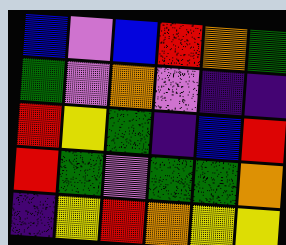[["blue", "violet", "blue", "red", "orange", "green"], ["green", "violet", "orange", "violet", "indigo", "indigo"], ["red", "yellow", "green", "indigo", "blue", "red"], ["red", "green", "violet", "green", "green", "orange"], ["indigo", "yellow", "red", "orange", "yellow", "yellow"]]